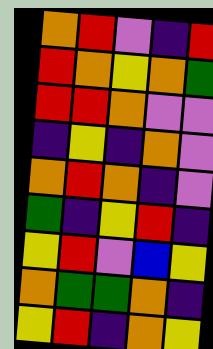[["orange", "red", "violet", "indigo", "red"], ["red", "orange", "yellow", "orange", "green"], ["red", "red", "orange", "violet", "violet"], ["indigo", "yellow", "indigo", "orange", "violet"], ["orange", "red", "orange", "indigo", "violet"], ["green", "indigo", "yellow", "red", "indigo"], ["yellow", "red", "violet", "blue", "yellow"], ["orange", "green", "green", "orange", "indigo"], ["yellow", "red", "indigo", "orange", "yellow"]]